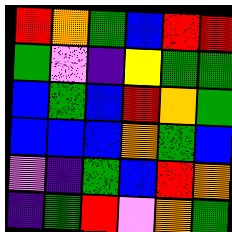[["red", "orange", "green", "blue", "red", "red"], ["green", "violet", "indigo", "yellow", "green", "green"], ["blue", "green", "blue", "red", "orange", "green"], ["blue", "blue", "blue", "orange", "green", "blue"], ["violet", "indigo", "green", "blue", "red", "orange"], ["indigo", "green", "red", "violet", "orange", "green"]]